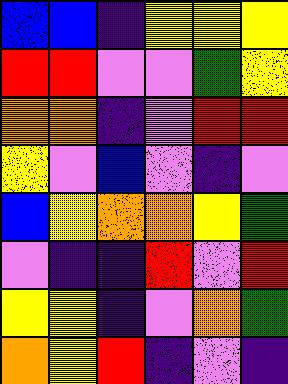[["blue", "blue", "indigo", "yellow", "yellow", "yellow"], ["red", "red", "violet", "violet", "green", "yellow"], ["orange", "orange", "indigo", "violet", "red", "red"], ["yellow", "violet", "blue", "violet", "indigo", "violet"], ["blue", "yellow", "orange", "orange", "yellow", "green"], ["violet", "indigo", "indigo", "red", "violet", "red"], ["yellow", "yellow", "indigo", "violet", "orange", "green"], ["orange", "yellow", "red", "indigo", "violet", "indigo"]]